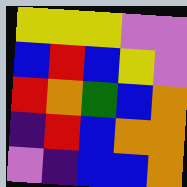[["yellow", "yellow", "yellow", "violet", "violet"], ["blue", "red", "blue", "yellow", "violet"], ["red", "orange", "green", "blue", "orange"], ["indigo", "red", "blue", "orange", "orange"], ["violet", "indigo", "blue", "blue", "orange"]]